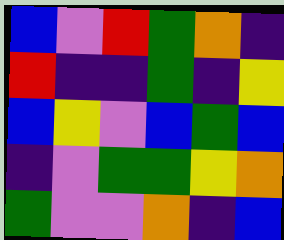[["blue", "violet", "red", "green", "orange", "indigo"], ["red", "indigo", "indigo", "green", "indigo", "yellow"], ["blue", "yellow", "violet", "blue", "green", "blue"], ["indigo", "violet", "green", "green", "yellow", "orange"], ["green", "violet", "violet", "orange", "indigo", "blue"]]